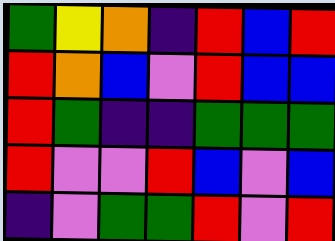[["green", "yellow", "orange", "indigo", "red", "blue", "red"], ["red", "orange", "blue", "violet", "red", "blue", "blue"], ["red", "green", "indigo", "indigo", "green", "green", "green"], ["red", "violet", "violet", "red", "blue", "violet", "blue"], ["indigo", "violet", "green", "green", "red", "violet", "red"]]